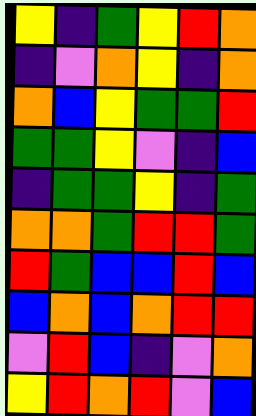[["yellow", "indigo", "green", "yellow", "red", "orange"], ["indigo", "violet", "orange", "yellow", "indigo", "orange"], ["orange", "blue", "yellow", "green", "green", "red"], ["green", "green", "yellow", "violet", "indigo", "blue"], ["indigo", "green", "green", "yellow", "indigo", "green"], ["orange", "orange", "green", "red", "red", "green"], ["red", "green", "blue", "blue", "red", "blue"], ["blue", "orange", "blue", "orange", "red", "red"], ["violet", "red", "blue", "indigo", "violet", "orange"], ["yellow", "red", "orange", "red", "violet", "blue"]]